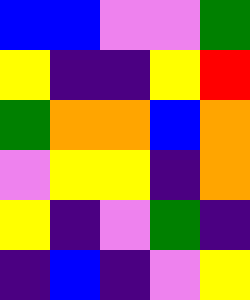[["blue", "blue", "violet", "violet", "green"], ["yellow", "indigo", "indigo", "yellow", "red"], ["green", "orange", "orange", "blue", "orange"], ["violet", "yellow", "yellow", "indigo", "orange"], ["yellow", "indigo", "violet", "green", "indigo"], ["indigo", "blue", "indigo", "violet", "yellow"]]